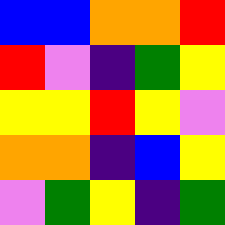[["blue", "blue", "orange", "orange", "red"], ["red", "violet", "indigo", "green", "yellow"], ["yellow", "yellow", "red", "yellow", "violet"], ["orange", "orange", "indigo", "blue", "yellow"], ["violet", "green", "yellow", "indigo", "green"]]